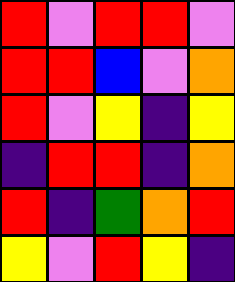[["red", "violet", "red", "red", "violet"], ["red", "red", "blue", "violet", "orange"], ["red", "violet", "yellow", "indigo", "yellow"], ["indigo", "red", "red", "indigo", "orange"], ["red", "indigo", "green", "orange", "red"], ["yellow", "violet", "red", "yellow", "indigo"]]